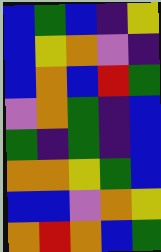[["blue", "green", "blue", "indigo", "yellow"], ["blue", "yellow", "orange", "violet", "indigo"], ["blue", "orange", "blue", "red", "green"], ["violet", "orange", "green", "indigo", "blue"], ["green", "indigo", "green", "indigo", "blue"], ["orange", "orange", "yellow", "green", "blue"], ["blue", "blue", "violet", "orange", "yellow"], ["orange", "red", "orange", "blue", "green"]]